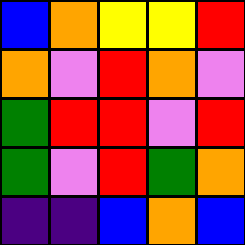[["blue", "orange", "yellow", "yellow", "red"], ["orange", "violet", "red", "orange", "violet"], ["green", "red", "red", "violet", "red"], ["green", "violet", "red", "green", "orange"], ["indigo", "indigo", "blue", "orange", "blue"]]